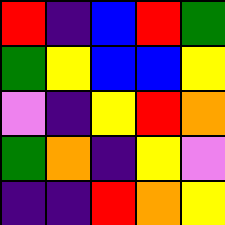[["red", "indigo", "blue", "red", "green"], ["green", "yellow", "blue", "blue", "yellow"], ["violet", "indigo", "yellow", "red", "orange"], ["green", "orange", "indigo", "yellow", "violet"], ["indigo", "indigo", "red", "orange", "yellow"]]